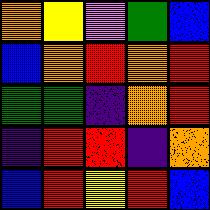[["orange", "yellow", "violet", "green", "blue"], ["blue", "orange", "red", "orange", "red"], ["green", "green", "indigo", "orange", "red"], ["indigo", "red", "red", "indigo", "orange"], ["blue", "red", "yellow", "red", "blue"]]